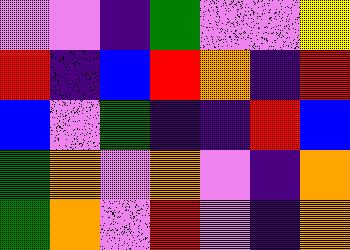[["violet", "violet", "indigo", "green", "violet", "violet", "yellow"], ["red", "indigo", "blue", "red", "orange", "indigo", "red"], ["blue", "violet", "green", "indigo", "indigo", "red", "blue"], ["green", "orange", "violet", "orange", "violet", "indigo", "orange"], ["green", "orange", "violet", "red", "violet", "indigo", "orange"]]